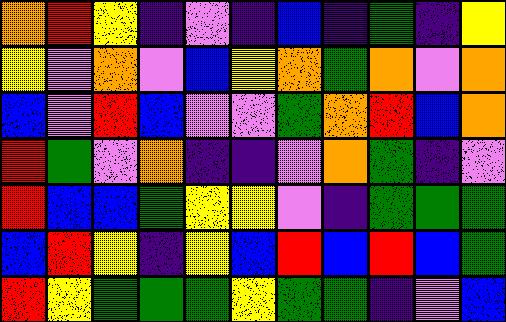[["orange", "red", "yellow", "indigo", "violet", "indigo", "blue", "indigo", "green", "indigo", "yellow"], ["yellow", "violet", "orange", "violet", "blue", "yellow", "orange", "green", "orange", "violet", "orange"], ["blue", "violet", "red", "blue", "violet", "violet", "green", "orange", "red", "blue", "orange"], ["red", "green", "violet", "orange", "indigo", "indigo", "violet", "orange", "green", "indigo", "violet"], ["red", "blue", "blue", "green", "yellow", "yellow", "violet", "indigo", "green", "green", "green"], ["blue", "red", "yellow", "indigo", "yellow", "blue", "red", "blue", "red", "blue", "green"], ["red", "yellow", "green", "green", "green", "yellow", "green", "green", "indigo", "violet", "blue"]]